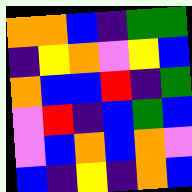[["orange", "orange", "blue", "indigo", "green", "green"], ["indigo", "yellow", "orange", "violet", "yellow", "blue"], ["orange", "blue", "blue", "red", "indigo", "green"], ["violet", "red", "indigo", "blue", "green", "blue"], ["violet", "blue", "orange", "blue", "orange", "violet"], ["blue", "indigo", "yellow", "indigo", "orange", "blue"]]